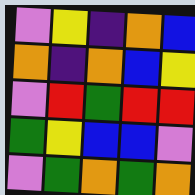[["violet", "yellow", "indigo", "orange", "blue"], ["orange", "indigo", "orange", "blue", "yellow"], ["violet", "red", "green", "red", "red"], ["green", "yellow", "blue", "blue", "violet"], ["violet", "green", "orange", "green", "orange"]]